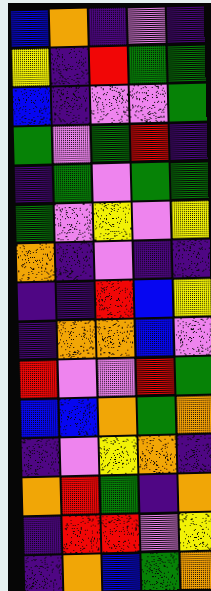[["blue", "orange", "indigo", "violet", "indigo"], ["yellow", "indigo", "red", "green", "green"], ["blue", "indigo", "violet", "violet", "green"], ["green", "violet", "green", "red", "indigo"], ["indigo", "green", "violet", "green", "green"], ["green", "violet", "yellow", "violet", "yellow"], ["orange", "indigo", "violet", "indigo", "indigo"], ["indigo", "indigo", "red", "blue", "yellow"], ["indigo", "orange", "orange", "blue", "violet"], ["red", "violet", "violet", "red", "green"], ["blue", "blue", "orange", "green", "orange"], ["indigo", "violet", "yellow", "orange", "indigo"], ["orange", "red", "green", "indigo", "orange"], ["indigo", "red", "red", "violet", "yellow"], ["indigo", "orange", "blue", "green", "orange"]]